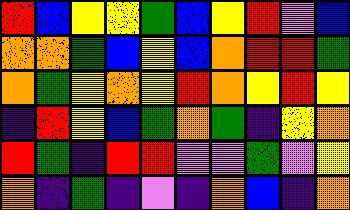[["red", "blue", "yellow", "yellow", "green", "blue", "yellow", "red", "violet", "blue"], ["orange", "orange", "green", "blue", "yellow", "blue", "orange", "red", "red", "green"], ["orange", "green", "yellow", "orange", "yellow", "red", "orange", "yellow", "red", "yellow"], ["indigo", "red", "yellow", "blue", "green", "orange", "green", "indigo", "yellow", "orange"], ["red", "green", "indigo", "red", "red", "violet", "violet", "green", "violet", "yellow"], ["orange", "indigo", "green", "indigo", "violet", "indigo", "orange", "blue", "indigo", "orange"]]